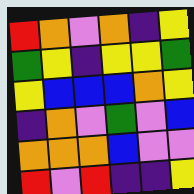[["red", "orange", "violet", "orange", "indigo", "yellow"], ["green", "yellow", "indigo", "yellow", "yellow", "green"], ["yellow", "blue", "blue", "blue", "orange", "yellow"], ["indigo", "orange", "violet", "green", "violet", "blue"], ["orange", "orange", "orange", "blue", "violet", "violet"], ["red", "violet", "red", "indigo", "indigo", "yellow"]]